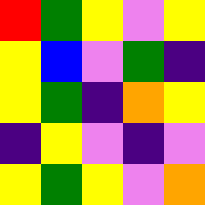[["red", "green", "yellow", "violet", "yellow"], ["yellow", "blue", "violet", "green", "indigo"], ["yellow", "green", "indigo", "orange", "yellow"], ["indigo", "yellow", "violet", "indigo", "violet"], ["yellow", "green", "yellow", "violet", "orange"]]